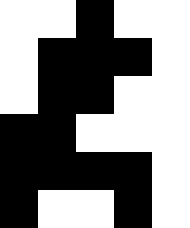[["white", "white", "black", "white", "white"], ["white", "black", "black", "black", "white"], ["white", "black", "black", "white", "white"], ["black", "black", "white", "white", "white"], ["black", "black", "black", "black", "white"], ["black", "white", "white", "black", "white"]]